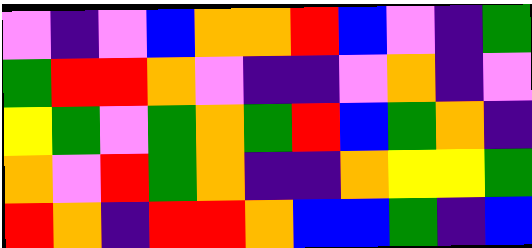[["violet", "indigo", "violet", "blue", "orange", "orange", "red", "blue", "violet", "indigo", "green"], ["green", "red", "red", "orange", "violet", "indigo", "indigo", "violet", "orange", "indigo", "violet"], ["yellow", "green", "violet", "green", "orange", "green", "red", "blue", "green", "orange", "indigo"], ["orange", "violet", "red", "green", "orange", "indigo", "indigo", "orange", "yellow", "yellow", "green"], ["red", "orange", "indigo", "red", "red", "orange", "blue", "blue", "green", "indigo", "blue"]]